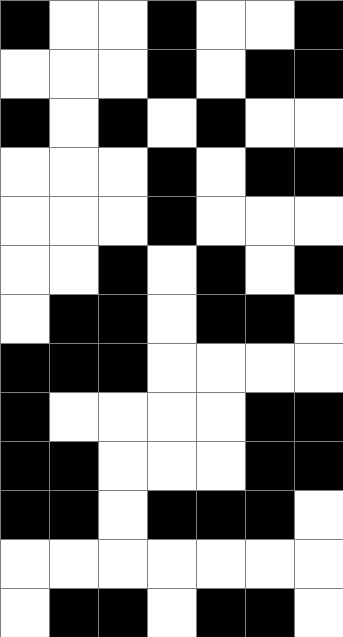[["black", "white", "white", "black", "white", "white", "black"], ["white", "white", "white", "black", "white", "black", "black"], ["black", "white", "black", "white", "black", "white", "white"], ["white", "white", "white", "black", "white", "black", "black"], ["white", "white", "white", "black", "white", "white", "white"], ["white", "white", "black", "white", "black", "white", "black"], ["white", "black", "black", "white", "black", "black", "white"], ["black", "black", "black", "white", "white", "white", "white"], ["black", "white", "white", "white", "white", "black", "black"], ["black", "black", "white", "white", "white", "black", "black"], ["black", "black", "white", "black", "black", "black", "white"], ["white", "white", "white", "white", "white", "white", "white"], ["white", "black", "black", "white", "black", "black", "white"]]